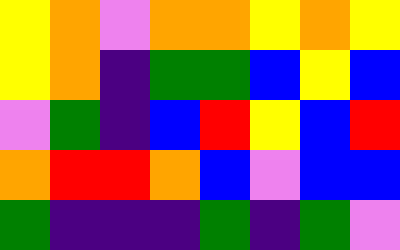[["yellow", "orange", "violet", "orange", "orange", "yellow", "orange", "yellow"], ["yellow", "orange", "indigo", "green", "green", "blue", "yellow", "blue"], ["violet", "green", "indigo", "blue", "red", "yellow", "blue", "red"], ["orange", "red", "red", "orange", "blue", "violet", "blue", "blue"], ["green", "indigo", "indigo", "indigo", "green", "indigo", "green", "violet"]]